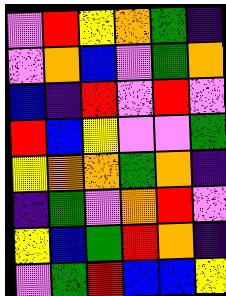[["violet", "red", "yellow", "orange", "green", "indigo"], ["violet", "orange", "blue", "violet", "green", "orange"], ["blue", "indigo", "red", "violet", "red", "violet"], ["red", "blue", "yellow", "violet", "violet", "green"], ["yellow", "orange", "orange", "green", "orange", "indigo"], ["indigo", "green", "violet", "orange", "red", "violet"], ["yellow", "blue", "green", "red", "orange", "indigo"], ["violet", "green", "red", "blue", "blue", "yellow"]]